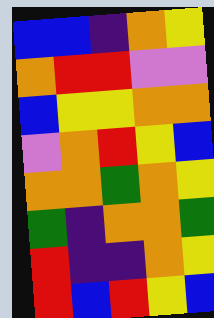[["blue", "blue", "indigo", "orange", "yellow"], ["orange", "red", "red", "violet", "violet"], ["blue", "yellow", "yellow", "orange", "orange"], ["violet", "orange", "red", "yellow", "blue"], ["orange", "orange", "green", "orange", "yellow"], ["green", "indigo", "orange", "orange", "green"], ["red", "indigo", "indigo", "orange", "yellow"], ["red", "blue", "red", "yellow", "blue"]]